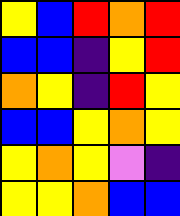[["yellow", "blue", "red", "orange", "red"], ["blue", "blue", "indigo", "yellow", "red"], ["orange", "yellow", "indigo", "red", "yellow"], ["blue", "blue", "yellow", "orange", "yellow"], ["yellow", "orange", "yellow", "violet", "indigo"], ["yellow", "yellow", "orange", "blue", "blue"]]